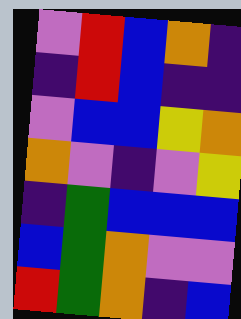[["violet", "red", "blue", "orange", "indigo"], ["indigo", "red", "blue", "indigo", "indigo"], ["violet", "blue", "blue", "yellow", "orange"], ["orange", "violet", "indigo", "violet", "yellow"], ["indigo", "green", "blue", "blue", "blue"], ["blue", "green", "orange", "violet", "violet"], ["red", "green", "orange", "indigo", "blue"]]